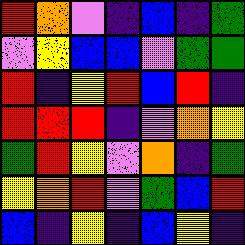[["red", "orange", "violet", "indigo", "blue", "indigo", "green"], ["violet", "yellow", "blue", "blue", "violet", "green", "green"], ["red", "indigo", "yellow", "red", "blue", "red", "indigo"], ["red", "red", "red", "indigo", "violet", "orange", "yellow"], ["green", "red", "yellow", "violet", "orange", "indigo", "green"], ["yellow", "orange", "red", "violet", "green", "blue", "red"], ["blue", "indigo", "yellow", "indigo", "blue", "yellow", "indigo"]]